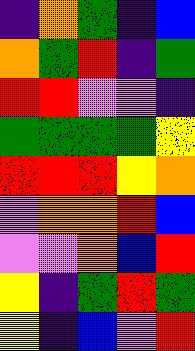[["indigo", "orange", "green", "indigo", "blue"], ["orange", "green", "red", "indigo", "green"], ["red", "red", "violet", "violet", "indigo"], ["green", "green", "green", "green", "yellow"], ["red", "red", "red", "yellow", "orange"], ["violet", "orange", "orange", "red", "blue"], ["violet", "violet", "orange", "blue", "red"], ["yellow", "indigo", "green", "red", "green"], ["yellow", "indigo", "blue", "violet", "red"]]